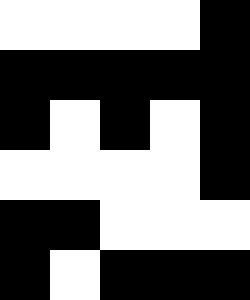[["white", "white", "white", "white", "black"], ["black", "black", "black", "black", "black"], ["black", "white", "black", "white", "black"], ["white", "white", "white", "white", "black"], ["black", "black", "white", "white", "white"], ["black", "white", "black", "black", "black"]]